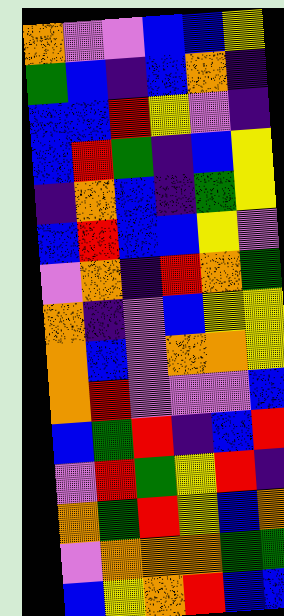[["orange", "violet", "violet", "blue", "blue", "yellow"], ["green", "blue", "indigo", "blue", "orange", "indigo"], ["blue", "blue", "red", "yellow", "violet", "indigo"], ["blue", "red", "green", "indigo", "blue", "yellow"], ["indigo", "orange", "blue", "indigo", "green", "yellow"], ["blue", "red", "blue", "blue", "yellow", "violet"], ["violet", "orange", "indigo", "red", "orange", "green"], ["orange", "indigo", "violet", "blue", "yellow", "yellow"], ["orange", "blue", "violet", "orange", "orange", "yellow"], ["orange", "red", "violet", "violet", "violet", "blue"], ["blue", "green", "red", "indigo", "blue", "red"], ["violet", "red", "green", "yellow", "red", "indigo"], ["orange", "green", "red", "yellow", "blue", "orange"], ["violet", "orange", "orange", "orange", "green", "green"], ["blue", "yellow", "orange", "red", "blue", "blue"]]